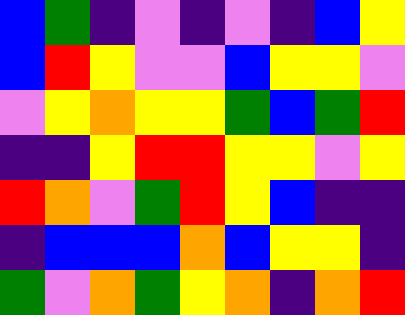[["blue", "green", "indigo", "violet", "indigo", "violet", "indigo", "blue", "yellow"], ["blue", "red", "yellow", "violet", "violet", "blue", "yellow", "yellow", "violet"], ["violet", "yellow", "orange", "yellow", "yellow", "green", "blue", "green", "red"], ["indigo", "indigo", "yellow", "red", "red", "yellow", "yellow", "violet", "yellow"], ["red", "orange", "violet", "green", "red", "yellow", "blue", "indigo", "indigo"], ["indigo", "blue", "blue", "blue", "orange", "blue", "yellow", "yellow", "indigo"], ["green", "violet", "orange", "green", "yellow", "orange", "indigo", "orange", "red"]]